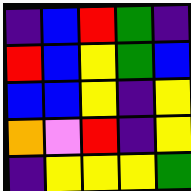[["indigo", "blue", "red", "green", "indigo"], ["red", "blue", "yellow", "green", "blue"], ["blue", "blue", "yellow", "indigo", "yellow"], ["orange", "violet", "red", "indigo", "yellow"], ["indigo", "yellow", "yellow", "yellow", "green"]]